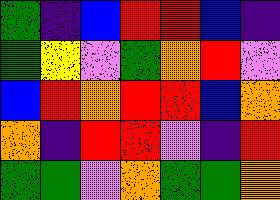[["green", "indigo", "blue", "red", "red", "blue", "indigo"], ["green", "yellow", "violet", "green", "orange", "red", "violet"], ["blue", "red", "orange", "red", "red", "blue", "orange"], ["orange", "indigo", "red", "red", "violet", "indigo", "red"], ["green", "green", "violet", "orange", "green", "green", "orange"]]